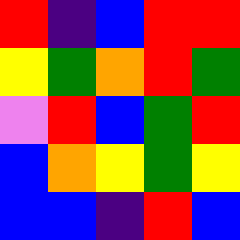[["red", "indigo", "blue", "red", "red"], ["yellow", "green", "orange", "red", "green"], ["violet", "red", "blue", "green", "red"], ["blue", "orange", "yellow", "green", "yellow"], ["blue", "blue", "indigo", "red", "blue"]]